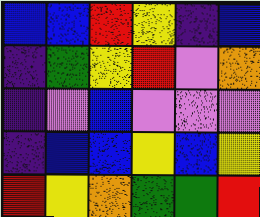[["blue", "blue", "red", "yellow", "indigo", "blue"], ["indigo", "green", "yellow", "red", "violet", "orange"], ["indigo", "violet", "blue", "violet", "violet", "violet"], ["indigo", "blue", "blue", "yellow", "blue", "yellow"], ["red", "yellow", "orange", "green", "green", "red"]]